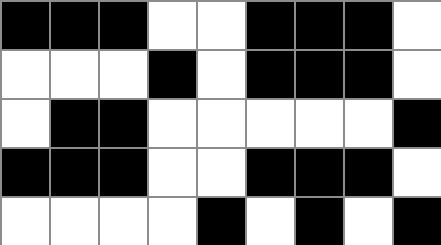[["black", "black", "black", "white", "white", "black", "black", "black", "white"], ["white", "white", "white", "black", "white", "black", "black", "black", "white"], ["white", "black", "black", "white", "white", "white", "white", "white", "black"], ["black", "black", "black", "white", "white", "black", "black", "black", "white"], ["white", "white", "white", "white", "black", "white", "black", "white", "black"]]